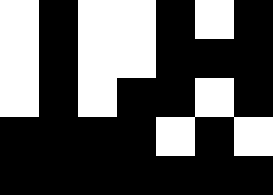[["white", "black", "white", "white", "black", "white", "black"], ["white", "black", "white", "white", "black", "black", "black"], ["white", "black", "white", "black", "black", "white", "black"], ["black", "black", "black", "black", "white", "black", "white"], ["black", "black", "black", "black", "black", "black", "black"]]